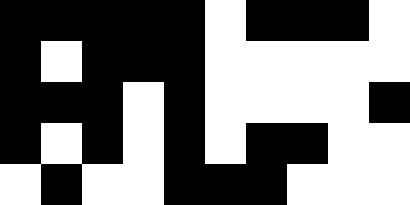[["black", "black", "black", "black", "black", "white", "black", "black", "black", "white"], ["black", "white", "black", "black", "black", "white", "white", "white", "white", "white"], ["black", "black", "black", "white", "black", "white", "white", "white", "white", "black"], ["black", "white", "black", "white", "black", "white", "black", "black", "white", "white"], ["white", "black", "white", "white", "black", "black", "black", "white", "white", "white"]]